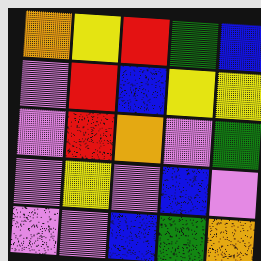[["orange", "yellow", "red", "green", "blue"], ["violet", "red", "blue", "yellow", "yellow"], ["violet", "red", "orange", "violet", "green"], ["violet", "yellow", "violet", "blue", "violet"], ["violet", "violet", "blue", "green", "orange"]]